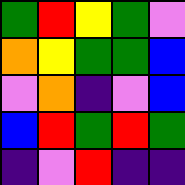[["green", "red", "yellow", "green", "violet"], ["orange", "yellow", "green", "green", "blue"], ["violet", "orange", "indigo", "violet", "blue"], ["blue", "red", "green", "red", "green"], ["indigo", "violet", "red", "indigo", "indigo"]]